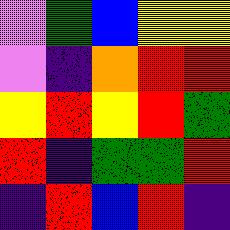[["violet", "green", "blue", "yellow", "yellow"], ["violet", "indigo", "orange", "red", "red"], ["yellow", "red", "yellow", "red", "green"], ["red", "indigo", "green", "green", "red"], ["indigo", "red", "blue", "red", "indigo"]]